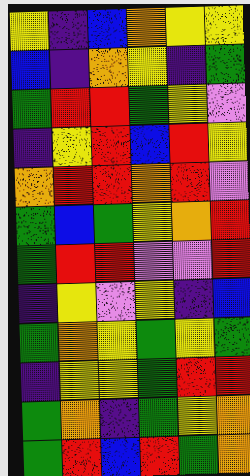[["yellow", "indigo", "blue", "orange", "yellow", "yellow"], ["blue", "indigo", "orange", "yellow", "indigo", "green"], ["green", "red", "red", "green", "yellow", "violet"], ["indigo", "yellow", "red", "blue", "red", "yellow"], ["orange", "red", "red", "orange", "red", "violet"], ["green", "blue", "green", "yellow", "orange", "red"], ["green", "red", "red", "violet", "violet", "red"], ["indigo", "yellow", "violet", "yellow", "indigo", "blue"], ["green", "orange", "yellow", "green", "yellow", "green"], ["indigo", "yellow", "yellow", "green", "red", "red"], ["green", "orange", "indigo", "green", "yellow", "orange"], ["green", "red", "blue", "red", "green", "orange"]]